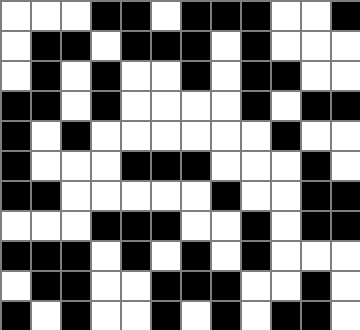[["white", "white", "white", "black", "black", "white", "black", "black", "black", "white", "white", "black"], ["white", "black", "black", "white", "black", "black", "black", "white", "black", "white", "white", "white"], ["white", "black", "white", "black", "white", "white", "black", "white", "black", "black", "white", "white"], ["black", "black", "white", "black", "white", "white", "white", "white", "black", "white", "black", "black"], ["black", "white", "black", "white", "white", "white", "white", "white", "white", "black", "white", "white"], ["black", "white", "white", "white", "black", "black", "black", "white", "white", "white", "black", "white"], ["black", "black", "white", "white", "white", "white", "white", "black", "white", "white", "black", "black"], ["white", "white", "white", "black", "black", "black", "white", "white", "black", "white", "black", "black"], ["black", "black", "black", "white", "black", "white", "black", "white", "black", "white", "white", "white"], ["white", "black", "black", "white", "white", "black", "black", "black", "white", "white", "black", "white"], ["black", "white", "black", "white", "white", "black", "white", "black", "white", "black", "black", "white"]]